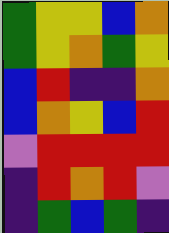[["green", "yellow", "yellow", "blue", "orange"], ["green", "yellow", "orange", "green", "yellow"], ["blue", "red", "indigo", "indigo", "orange"], ["blue", "orange", "yellow", "blue", "red"], ["violet", "red", "red", "red", "red"], ["indigo", "red", "orange", "red", "violet"], ["indigo", "green", "blue", "green", "indigo"]]